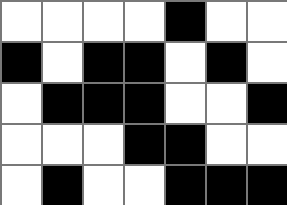[["white", "white", "white", "white", "black", "white", "white"], ["black", "white", "black", "black", "white", "black", "white"], ["white", "black", "black", "black", "white", "white", "black"], ["white", "white", "white", "black", "black", "white", "white"], ["white", "black", "white", "white", "black", "black", "black"]]